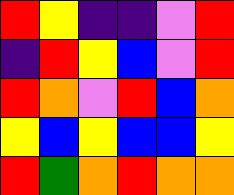[["red", "yellow", "indigo", "indigo", "violet", "red"], ["indigo", "red", "yellow", "blue", "violet", "red"], ["red", "orange", "violet", "red", "blue", "orange"], ["yellow", "blue", "yellow", "blue", "blue", "yellow"], ["red", "green", "orange", "red", "orange", "orange"]]